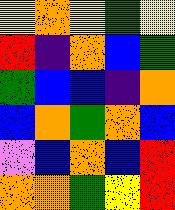[["yellow", "orange", "yellow", "green", "yellow"], ["red", "indigo", "orange", "blue", "green"], ["green", "blue", "blue", "indigo", "orange"], ["blue", "orange", "green", "orange", "blue"], ["violet", "blue", "orange", "blue", "red"], ["orange", "orange", "green", "yellow", "red"]]